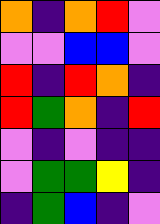[["orange", "indigo", "orange", "red", "violet"], ["violet", "violet", "blue", "blue", "violet"], ["red", "indigo", "red", "orange", "indigo"], ["red", "green", "orange", "indigo", "red"], ["violet", "indigo", "violet", "indigo", "indigo"], ["violet", "green", "green", "yellow", "indigo"], ["indigo", "green", "blue", "indigo", "violet"]]